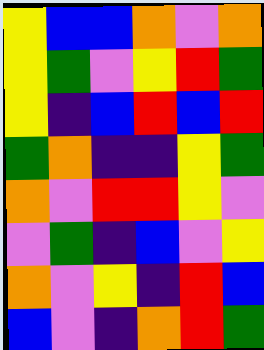[["yellow", "blue", "blue", "orange", "violet", "orange"], ["yellow", "green", "violet", "yellow", "red", "green"], ["yellow", "indigo", "blue", "red", "blue", "red"], ["green", "orange", "indigo", "indigo", "yellow", "green"], ["orange", "violet", "red", "red", "yellow", "violet"], ["violet", "green", "indigo", "blue", "violet", "yellow"], ["orange", "violet", "yellow", "indigo", "red", "blue"], ["blue", "violet", "indigo", "orange", "red", "green"]]